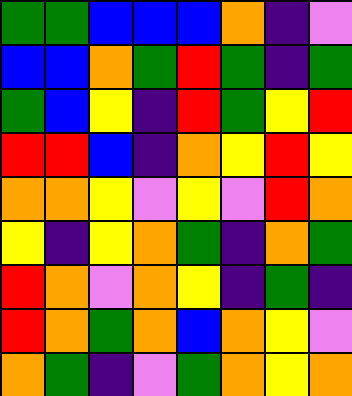[["green", "green", "blue", "blue", "blue", "orange", "indigo", "violet"], ["blue", "blue", "orange", "green", "red", "green", "indigo", "green"], ["green", "blue", "yellow", "indigo", "red", "green", "yellow", "red"], ["red", "red", "blue", "indigo", "orange", "yellow", "red", "yellow"], ["orange", "orange", "yellow", "violet", "yellow", "violet", "red", "orange"], ["yellow", "indigo", "yellow", "orange", "green", "indigo", "orange", "green"], ["red", "orange", "violet", "orange", "yellow", "indigo", "green", "indigo"], ["red", "orange", "green", "orange", "blue", "orange", "yellow", "violet"], ["orange", "green", "indigo", "violet", "green", "orange", "yellow", "orange"]]